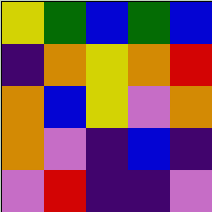[["yellow", "green", "blue", "green", "blue"], ["indigo", "orange", "yellow", "orange", "red"], ["orange", "blue", "yellow", "violet", "orange"], ["orange", "violet", "indigo", "blue", "indigo"], ["violet", "red", "indigo", "indigo", "violet"]]